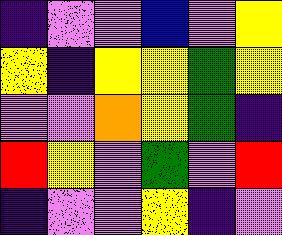[["indigo", "violet", "violet", "blue", "violet", "yellow"], ["yellow", "indigo", "yellow", "yellow", "green", "yellow"], ["violet", "violet", "orange", "yellow", "green", "indigo"], ["red", "yellow", "violet", "green", "violet", "red"], ["indigo", "violet", "violet", "yellow", "indigo", "violet"]]